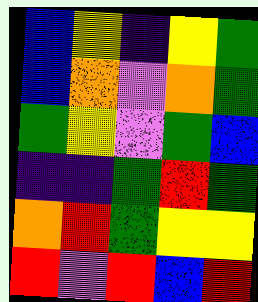[["blue", "yellow", "indigo", "yellow", "green"], ["blue", "orange", "violet", "orange", "green"], ["green", "yellow", "violet", "green", "blue"], ["indigo", "indigo", "green", "red", "green"], ["orange", "red", "green", "yellow", "yellow"], ["red", "violet", "red", "blue", "red"]]